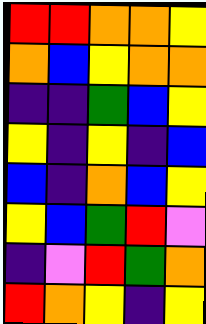[["red", "red", "orange", "orange", "yellow"], ["orange", "blue", "yellow", "orange", "orange"], ["indigo", "indigo", "green", "blue", "yellow"], ["yellow", "indigo", "yellow", "indigo", "blue"], ["blue", "indigo", "orange", "blue", "yellow"], ["yellow", "blue", "green", "red", "violet"], ["indigo", "violet", "red", "green", "orange"], ["red", "orange", "yellow", "indigo", "yellow"]]